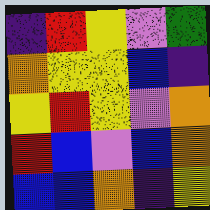[["indigo", "red", "yellow", "violet", "green"], ["orange", "yellow", "yellow", "blue", "indigo"], ["yellow", "red", "yellow", "violet", "orange"], ["red", "blue", "violet", "blue", "orange"], ["blue", "blue", "orange", "indigo", "yellow"]]